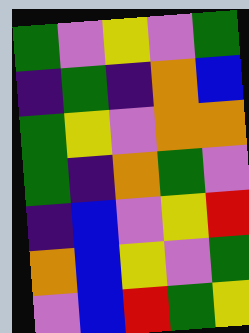[["green", "violet", "yellow", "violet", "green"], ["indigo", "green", "indigo", "orange", "blue"], ["green", "yellow", "violet", "orange", "orange"], ["green", "indigo", "orange", "green", "violet"], ["indigo", "blue", "violet", "yellow", "red"], ["orange", "blue", "yellow", "violet", "green"], ["violet", "blue", "red", "green", "yellow"]]